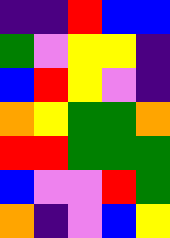[["indigo", "indigo", "red", "blue", "blue"], ["green", "violet", "yellow", "yellow", "indigo"], ["blue", "red", "yellow", "violet", "indigo"], ["orange", "yellow", "green", "green", "orange"], ["red", "red", "green", "green", "green"], ["blue", "violet", "violet", "red", "green"], ["orange", "indigo", "violet", "blue", "yellow"]]